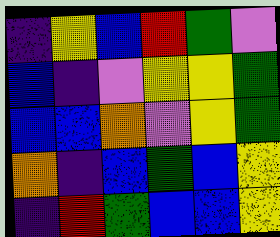[["indigo", "yellow", "blue", "red", "green", "violet"], ["blue", "indigo", "violet", "yellow", "yellow", "green"], ["blue", "blue", "orange", "violet", "yellow", "green"], ["orange", "indigo", "blue", "green", "blue", "yellow"], ["indigo", "red", "green", "blue", "blue", "yellow"]]